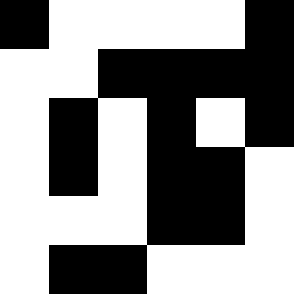[["black", "white", "white", "white", "white", "black"], ["white", "white", "black", "black", "black", "black"], ["white", "black", "white", "black", "white", "black"], ["white", "black", "white", "black", "black", "white"], ["white", "white", "white", "black", "black", "white"], ["white", "black", "black", "white", "white", "white"]]